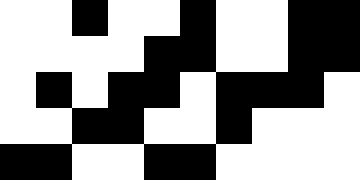[["white", "white", "black", "white", "white", "black", "white", "white", "black", "black"], ["white", "white", "white", "white", "black", "black", "white", "white", "black", "black"], ["white", "black", "white", "black", "black", "white", "black", "black", "black", "white"], ["white", "white", "black", "black", "white", "white", "black", "white", "white", "white"], ["black", "black", "white", "white", "black", "black", "white", "white", "white", "white"]]